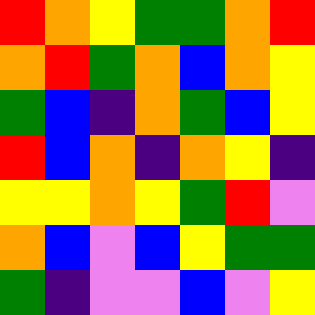[["red", "orange", "yellow", "green", "green", "orange", "red"], ["orange", "red", "green", "orange", "blue", "orange", "yellow"], ["green", "blue", "indigo", "orange", "green", "blue", "yellow"], ["red", "blue", "orange", "indigo", "orange", "yellow", "indigo"], ["yellow", "yellow", "orange", "yellow", "green", "red", "violet"], ["orange", "blue", "violet", "blue", "yellow", "green", "green"], ["green", "indigo", "violet", "violet", "blue", "violet", "yellow"]]